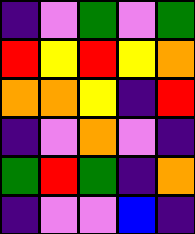[["indigo", "violet", "green", "violet", "green"], ["red", "yellow", "red", "yellow", "orange"], ["orange", "orange", "yellow", "indigo", "red"], ["indigo", "violet", "orange", "violet", "indigo"], ["green", "red", "green", "indigo", "orange"], ["indigo", "violet", "violet", "blue", "indigo"]]